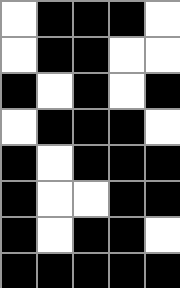[["white", "black", "black", "black", "white"], ["white", "black", "black", "white", "white"], ["black", "white", "black", "white", "black"], ["white", "black", "black", "black", "white"], ["black", "white", "black", "black", "black"], ["black", "white", "white", "black", "black"], ["black", "white", "black", "black", "white"], ["black", "black", "black", "black", "black"]]